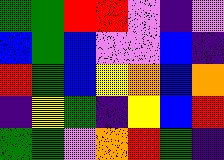[["green", "green", "red", "red", "violet", "indigo", "violet"], ["blue", "green", "blue", "violet", "violet", "blue", "indigo"], ["red", "green", "blue", "yellow", "orange", "blue", "orange"], ["indigo", "yellow", "green", "indigo", "yellow", "blue", "red"], ["green", "green", "violet", "orange", "red", "green", "indigo"]]